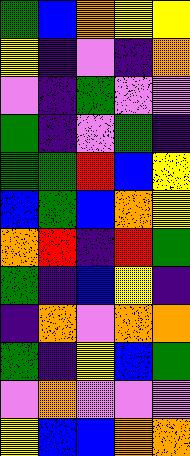[["green", "blue", "orange", "yellow", "yellow"], ["yellow", "indigo", "violet", "indigo", "orange"], ["violet", "indigo", "green", "violet", "violet"], ["green", "indigo", "violet", "green", "indigo"], ["green", "green", "red", "blue", "yellow"], ["blue", "green", "blue", "orange", "yellow"], ["orange", "red", "indigo", "red", "green"], ["green", "indigo", "blue", "yellow", "indigo"], ["indigo", "orange", "violet", "orange", "orange"], ["green", "indigo", "yellow", "blue", "green"], ["violet", "orange", "violet", "violet", "violet"], ["yellow", "blue", "blue", "orange", "orange"]]